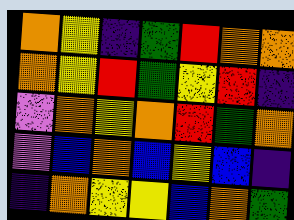[["orange", "yellow", "indigo", "green", "red", "orange", "orange"], ["orange", "yellow", "red", "green", "yellow", "red", "indigo"], ["violet", "orange", "yellow", "orange", "red", "green", "orange"], ["violet", "blue", "orange", "blue", "yellow", "blue", "indigo"], ["indigo", "orange", "yellow", "yellow", "blue", "orange", "green"]]